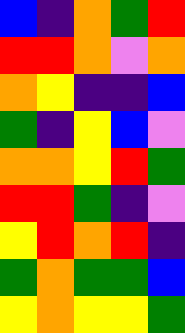[["blue", "indigo", "orange", "green", "red"], ["red", "red", "orange", "violet", "orange"], ["orange", "yellow", "indigo", "indigo", "blue"], ["green", "indigo", "yellow", "blue", "violet"], ["orange", "orange", "yellow", "red", "green"], ["red", "red", "green", "indigo", "violet"], ["yellow", "red", "orange", "red", "indigo"], ["green", "orange", "green", "green", "blue"], ["yellow", "orange", "yellow", "yellow", "green"]]